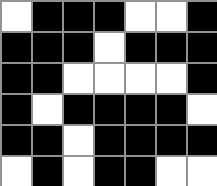[["white", "black", "black", "black", "white", "white", "black"], ["black", "black", "black", "white", "black", "black", "black"], ["black", "black", "white", "white", "white", "white", "black"], ["black", "white", "black", "black", "black", "black", "white"], ["black", "black", "white", "black", "black", "black", "black"], ["white", "black", "white", "black", "black", "white", "white"]]